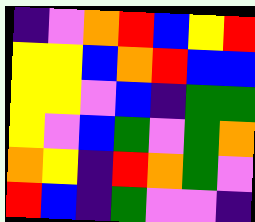[["indigo", "violet", "orange", "red", "blue", "yellow", "red"], ["yellow", "yellow", "blue", "orange", "red", "blue", "blue"], ["yellow", "yellow", "violet", "blue", "indigo", "green", "green"], ["yellow", "violet", "blue", "green", "violet", "green", "orange"], ["orange", "yellow", "indigo", "red", "orange", "green", "violet"], ["red", "blue", "indigo", "green", "violet", "violet", "indigo"]]